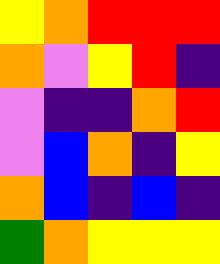[["yellow", "orange", "red", "red", "red"], ["orange", "violet", "yellow", "red", "indigo"], ["violet", "indigo", "indigo", "orange", "red"], ["violet", "blue", "orange", "indigo", "yellow"], ["orange", "blue", "indigo", "blue", "indigo"], ["green", "orange", "yellow", "yellow", "yellow"]]